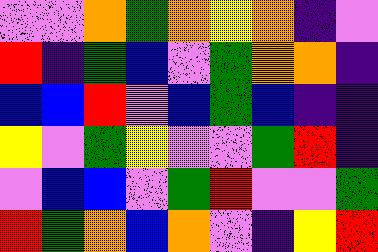[["violet", "violet", "orange", "green", "orange", "yellow", "orange", "indigo", "violet"], ["red", "indigo", "green", "blue", "violet", "green", "orange", "orange", "indigo"], ["blue", "blue", "red", "violet", "blue", "green", "blue", "indigo", "indigo"], ["yellow", "violet", "green", "yellow", "violet", "violet", "green", "red", "indigo"], ["violet", "blue", "blue", "violet", "green", "red", "violet", "violet", "green"], ["red", "green", "orange", "blue", "orange", "violet", "indigo", "yellow", "red"]]